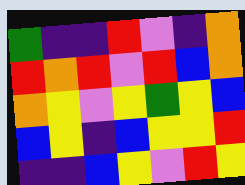[["green", "indigo", "indigo", "red", "violet", "indigo", "orange"], ["red", "orange", "red", "violet", "red", "blue", "orange"], ["orange", "yellow", "violet", "yellow", "green", "yellow", "blue"], ["blue", "yellow", "indigo", "blue", "yellow", "yellow", "red"], ["indigo", "indigo", "blue", "yellow", "violet", "red", "yellow"]]